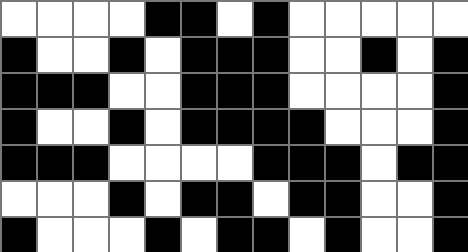[["white", "white", "white", "white", "black", "black", "white", "black", "white", "white", "white", "white", "white"], ["black", "white", "white", "black", "white", "black", "black", "black", "white", "white", "black", "white", "black"], ["black", "black", "black", "white", "white", "black", "black", "black", "white", "white", "white", "white", "black"], ["black", "white", "white", "black", "white", "black", "black", "black", "black", "white", "white", "white", "black"], ["black", "black", "black", "white", "white", "white", "white", "black", "black", "black", "white", "black", "black"], ["white", "white", "white", "black", "white", "black", "black", "white", "black", "black", "white", "white", "black"], ["black", "white", "white", "white", "black", "white", "black", "black", "white", "black", "white", "white", "black"]]